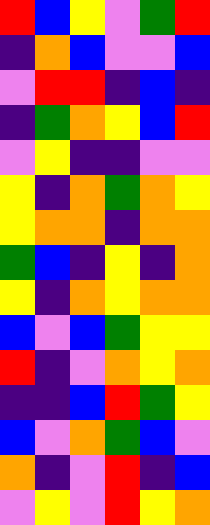[["red", "blue", "yellow", "violet", "green", "red"], ["indigo", "orange", "blue", "violet", "violet", "blue"], ["violet", "red", "red", "indigo", "blue", "indigo"], ["indigo", "green", "orange", "yellow", "blue", "red"], ["violet", "yellow", "indigo", "indigo", "violet", "violet"], ["yellow", "indigo", "orange", "green", "orange", "yellow"], ["yellow", "orange", "orange", "indigo", "orange", "orange"], ["green", "blue", "indigo", "yellow", "indigo", "orange"], ["yellow", "indigo", "orange", "yellow", "orange", "orange"], ["blue", "violet", "blue", "green", "yellow", "yellow"], ["red", "indigo", "violet", "orange", "yellow", "orange"], ["indigo", "indigo", "blue", "red", "green", "yellow"], ["blue", "violet", "orange", "green", "blue", "violet"], ["orange", "indigo", "violet", "red", "indigo", "blue"], ["violet", "yellow", "violet", "red", "yellow", "orange"]]